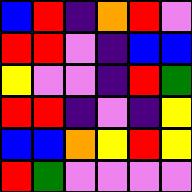[["blue", "red", "indigo", "orange", "red", "violet"], ["red", "red", "violet", "indigo", "blue", "blue"], ["yellow", "violet", "violet", "indigo", "red", "green"], ["red", "red", "indigo", "violet", "indigo", "yellow"], ["blue", "blue", "orange", "yellow", "red", "yellow"], ["red", "green", "violet", "violet", "violet", "violet"]]